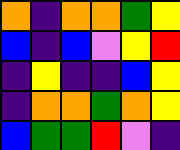[["orange", "indigo", "orange", "orange", "green", "yellow"], ["blue", "indigo", "blue", "violet", "yellow", "red"], ["indigo", "yellow", "indigo", "indigo", "blue", "yellow"], ["indigo", "orange", "orange", "green", "orange", "yellow"], ["blue", "green", "green", "red", "violet", "indigo"]]